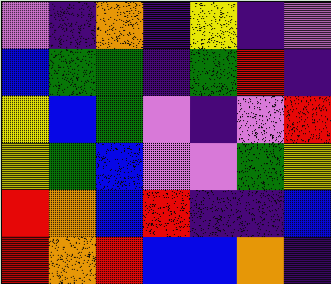[["violet", "indigo", "orange", "indigo", "yellow", "indigo", "violet"], ["blue", "green", "green", "indigo", "green", "red", "indigo"], ["yellow", "blue", "green", "violet", "indigo", "violet", "red"], ["yellow", "green", "blue", "violet", "violet", "green", "yellow"], ["red", "orange", "blue", "red", "indigo", "indigo", "blue"], ["red", "orange", "red", "blue", "blue", "orange", "indigo"]]